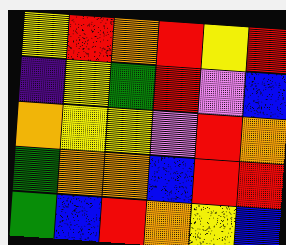[["yellow", "red", "orange", "red", "yellow", "red"], ["indigo", "yellow", "green", "red", "violet", "blue"], ["orange", "yellow", "yellow", "violet", "red", "orange"], ["green", "orange", "orange", "blue", "red", "red"], ["green", "blue", "red", "orange", "yellow", "blue"]]